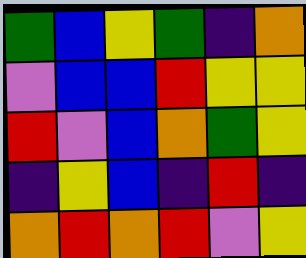[["green", "blue", "yellow", "green", "indigo", "orange"], ["violet", "blue", "blue", "red", "yellow", "yellow"], ["red", "violet", "blue", "orange", "green", "yellow"], ["indigo", "yellow", "blue", "indigo", "red", "indigo"], ["orange", "red", "orange", "red", "violet", "yellow"]]